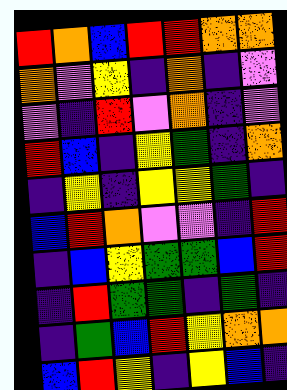[["red", "orange", "blue", "red", "red", "orange", "orange"], ["orange", "violet", "yellow", "indigo", "orange", "indigo", "violet"], ["violet", "indigo", "red", "violet", "orange", "indigo", "violet"], ["red", "blue", "indigo", "yellow", "green", "indigo", "orange"], ["indigo", "yellow", "indigo", "yellow", "yellow", "green", "indigo"], ["blue", "red", "orange", "violet", "violet", "indigo", "red"], ["indigo", "blue", "yellow", "green", "green", "blue", "red"], ["indigo", "red", "green", "green", "indigo", "green", "indigo"], ["indigo", "green", "blue", "red", "yellow", "orange", "orange"], ["blue", "red", "yellow", "indigo", "yellow", "blue", "indigo"]]